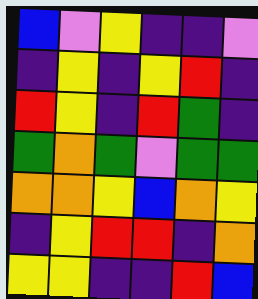[["blue", "violet", "yellow", "indigo", "indigo", "violet"], ["indigo", "yellow", "indigo", "yellow", "red", "indigo"], ["red", "yellow", "indigo", "red", "green", "indigo"], ["green", "orange", "green", "violet", "green", "green"], ["orange", "orange", "yellow", "blue", "orange", "yellow"], ["indigo", "yellow", "red", "red", "indigo", "orange"], ["yellow", "yellow", "indigo", "indigo", "red", "blue"]]